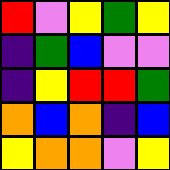[["red", "violet", "yellow", "green", "yellow"], ["indigo", "green", "blue", "violet", "violet"], ["indigo", "yellow", "red", "red", "green"], ["orange", "blue", "orange", "indigo", "blue"], ["yellow", "orange", "orange", "violet", "yellow"]]